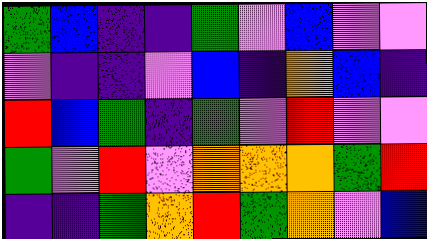[["green", "blue", "indigo", "indigo", "green", "violet", "blue", "violet", "violet"], ["violet", "indigo", "indigo", "violet", "blue", "indigo", "orange", "blue", "indigo"], ["red", "blue", "green", "indigo", "green", "violet", "red", "violet", "violet"], ["green", "violet", "red", "violet", "orange", "orange", "orange", "green", "red"], ["indigo", "indigo", "green", "orange", "red", "green", "orange", "violet", "blue"]]